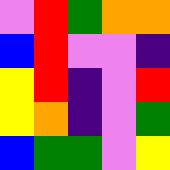[["violet", "red", "green", "orange", "orange"], ["blue", "red", "violet", "violet", "indigo"], ["yellow", "red", "indigo", "violet", "red"], ["yellow", "orange", "indigo", "violet", "green"], ["blue", "green", "green", "violet", "yellow"]]